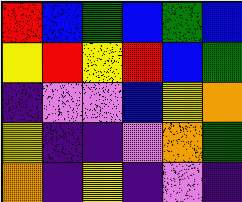[["red", "blue", "green", "blue", "green", "blue"], ["yellow", "red", "yellow", "red", "blue", "green"], ["indigo", "violet", "violet", "blue", "yellow", "orange"], ["yellow", "indigo", "indigo", "violet", "orange", "green"], ["orange", "indigo", "yellow", "indigo", "violet", "indigo"]]